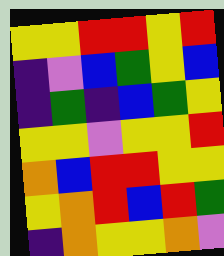[["yellow", "yellow", "red", "red", "yellow", "red"], ["indigo", "violet", "blue", "green", "yellow", "blue"], ["indigo", "green", "indigo", "blue", "green", "yellow"], ["yellow", "yellow", "violet", "yellow", "yellow", "red"], ["orange", "blue", "red", "red", "yellow", "yellow"], ["yellow", "orange", "red", "blue", "red", "green"], ["indigo", "orange", "yellow", "yellow", "orange", "violet"]]